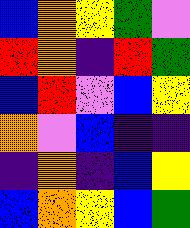[["blue", "orange", "yellow", "green", "violet"], ["red", "orange", "indigo", "red", "green"], ["blue", "red", "violet", "blue", "yellow"], ["orange", "violet", "blue", "indigo", "indigo"], ["indigo", "orange", "indigo", "blue", "yellow"], ["blue", "orange", "yellow", "blue", "green"]]